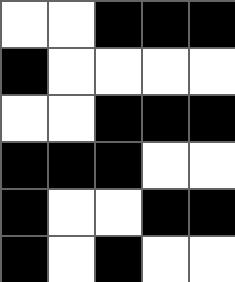[["white", "white", "black", "black", "black"], ["black", "white", "white", "white", "white"], ["white", "white", "black", "black", "black"], ["black", "black", "black", "white", "white"], ["black", "white", "white", "black", "black"], ["black", "white", "black", "white", "white"]]